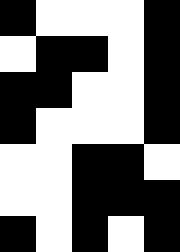[["black", "white", "white", "white", "black"], ["white", "black", "black", "white", "black"], ["black", "black", "white", "white", "black"], ["black", "white", "white", "white", "black"], ["white", "white", "black", "black", "white"], ["white", "white", "black", "black", "black"], ["black", "white", "black", "white", "black"]]